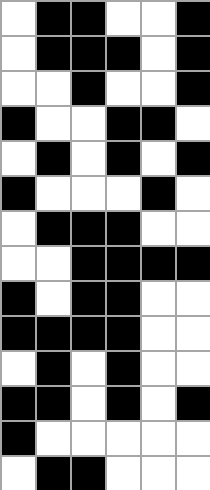[["white", "black", "black", "white", "white", "black"], ["white", "black", "black", "black", "white", "black"], ["white", "white", "black", "white", "white", "black"], ["black", "white", "white", "black", "black", "white"], ["white", "black", "white", "black", "white", "black"], ["black", "white", "white", "white", "black", "white"], ["white", "black", "black", "black", "white", "white"], ["white", "white", "black", "black", "black", "black"], ["black", "white", "black", "black", "white", "white"], ["black", "black", "black", "black", "white", "white"], ["white", "black", "white", "black", "white", "white"], ["black", "black", "white", "black", "white", "black"], ["black", "white", "white", "white", "white", "white"], ["white", "black", "black", "white", "white", "white"]]